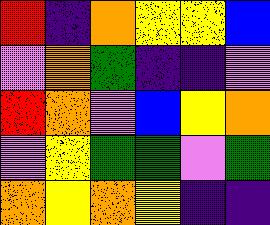[["red", "indigo", "orange", "yellow", "yellow", "blue"], ["violet", "orange", "green", "indigo", "indigo", "violet"], ["red", "orange", "violet", "blue", "yellow", "orange"], ["violet", "yellow", "green", "green", "violet", "green"], ["orange", "yellow", "orange", "yellow", "indigo", "indigo"]]